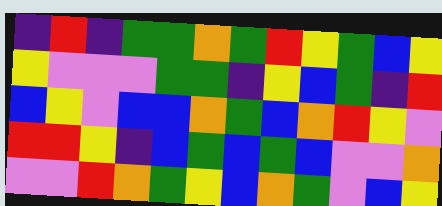[["indigo", "red", "indigo", "green", "green", "orange", "green", "red", "yellow", "green", "blue", "yellow"], ["yellow", "violet", "violet", "violet", "green", "green", "indigo", "yellow", "blue", "green", "indigo", "red"], ["blue", "yellow", "violet", "blue", "blue", "orange", "green", "blue", "orange", "red", "yellow", "violet"], ["red", "red", "yellow", "indigo", "blue", "green", "blue", "green", "blue", "violet", "violet", "orange"], ["violet", "violet", "red", "orange", "green", "yellow", "blue", "orange", "green", "violet", "blue", "yellow"]]